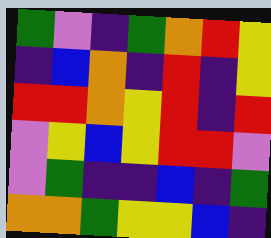[["green", "violet", "indigo", "green", "orange", "red", "yellow"], ["indigo", "blue", "orange", "indigo", "red", "indigo", "yellow"], ["red", "red", "orange", "yellow", "red", "indigo", "red"], ["violet", "yellow", "blue", "yellow", "red", "red", "violet"], ["violet", "green", "indigo", "indigo", "blue", "indigo", "green"], ["orange", "orange", "green", "yellow", "yellow", "blue", "indigo"]]